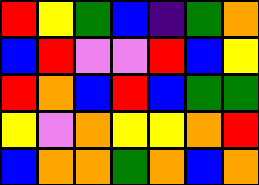[["red", "yellow", "green", "blue", "indigo", "green", "orange"], ["blue", "red", "violet", "violet", "red", "blue", "yellow"], ["red", "orange", "blue", "red", "blue", "green", "green"], ["yellow", "violet", "orange", "yellow", "yellow", "orange", "red"], ["blue", "orange", "orange", "green", "orange", "blue", "orange"]]